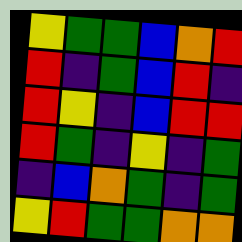[["yellow", "green", "green", "blue", "orange", "red"], ["red", "indigo", "green", "blue", "red", "indigo"], ["red", "yellow", "indigo", "blue", "red", "red"], ["red", "green", "indigo", "yellow", "indigo", "green"], ["indigo", "blue", "orange", "green", "indigo", "green"], ["yellow", "red", "green", "green", "orange", "orange"]]